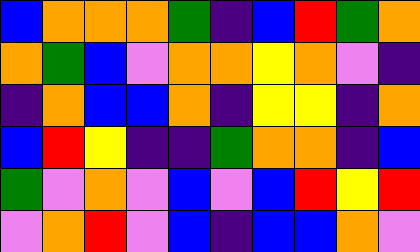[["blue", "orange", "orange", "orange", "green", "indigo", "blue", "red", "green", "orange"], ["orange", "green", "blue", "violet", "orange", "orange", "yellow", "orange", "violet", "indigo"], ["indigo", "orange", "blue", "blue", "orange", "indigo", "yellow", "yellow", "indigo", "orange"], ["blue", "red", "yellow", "indigo", "indigo", "green", "orange", "orange", "indigo", "blue"], ["green", "violet", "orange", "violet", "blue", "violet", "blue", "red", "yellow", "red"], ["violet", "orange", "red", "violet", "blue", "indigo", "blue", "blue", "orange", "violet"]]